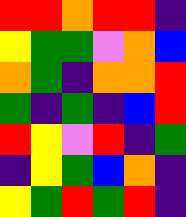[["red", "red", "orange", "red", "red", "indigo"], ["yellow", "green", "green", "violet", "orange", "blue"], ["orange", "green", "indigo", "orange", "orange", "red"], ["green", "indigo", "green", "indigo", "blue", "red"], ["red", "yellow", "violet", "red", "indigo", "green"], ["indigo", "yellow", "green", "blue", "orange", "indigo"], ["yellow", "green", "red", "green", "red", "indigo"]]